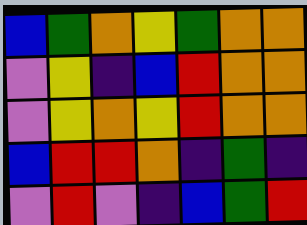[["blue", "green", "orange", "yellow", "green", "orange", "orange"], ["violet", "yellow", "indigo", "blue", "red", "orange", "orange"], ["violet", "yellow", "orange", "yellow", "red", "orange", "orange"], ["blue", "red", "red", "orange", "indigo", "green", "indigo"], ["violet", "red", "violet", "indigo", "blue", "green", "red"]]